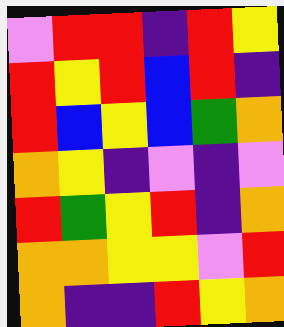[["violet", "red", "red", "indigo", "red", "yellow"], ["red", "yellow", "red", "blue", "red", "indigo"], ["red", "blue", "yellow", "blue", "green", "orange"], ["orange", "yellow", "indigo", "violet", "indigo", "violet"], ["red", "green", "yellow", "red", "indigo", "orange"], ["orange", "orange", "yellow", "yellow", "violet", "red"], ["orange", "indigo", "indigo", "red", "yellow", "orange"]]